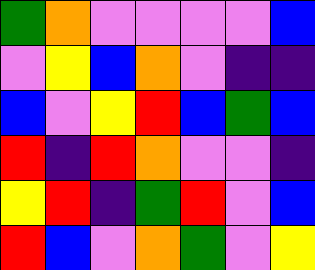[["green", "orange", "violet", "violet", "violet", "violet", "blue"], ["violet", "yellow", "blue", "orange", "violet", "indigo", "indigo"], ["blue", "violet", "yellow", "red", "blue", "green", "blue"], ["red", "indigo", "red", "orange", "violet", "violet", "indigo"], ["yellow", "red", "indigo", "green", "red", "violet", "blue"], ["red", "blue", "violet", "orange", "green", "violet", "yellow"]]